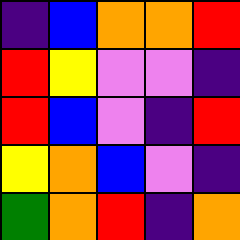[["indigo", "blue", "orange", "orange", "red"], ["red", "yellow", "violet", "violet", "indigo"], ["red", "blue", "violet", "indigo", "red"], ["yellow", "orange", "blue", "violet", "indigo"], ["green", "orange", "red", "indigo", "orange"]]